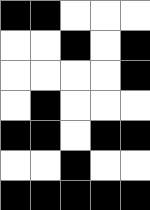[["black", "black", "white", "white", "white"], ["white", "white", "black", "white", "black"], ["white", "white", "white", "white", "black"], ["white", "black", "white", "white", "white"], ["black", "black", "white", "black", "black"], ["white", "white", "black", "white", "white"], ["black", "black", "black", "black", "black"]]